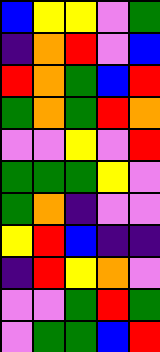[["blue", "yellow", "yellow", "violet", "green"], ["indigo", "orange", "red", "violet", "blue"], ["red", "orange", "green", "blue", "red"], ["green", "orange", "green", "red", "orange"], ["violet", "violet", "yellow", "violet", "red"], ["green", "green", "green", "yellow", "violet"], ["green", "orange", "indigo", "violet", "violet"], ["yellow", "red", "blue", "indigo", "indigo"], ["indigo", "red", "yellow", "orange", "violet"], ["violet", "violet", "green", "red", "green"], ["violet", "green", "green", "blue", "red"]]